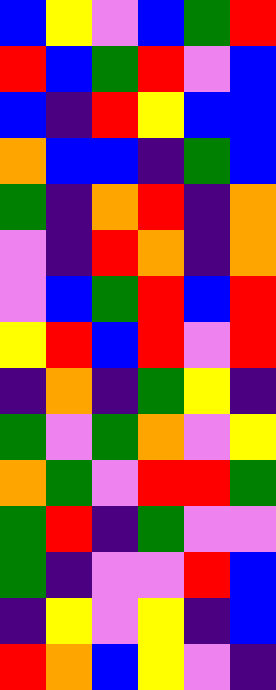[["blue", "yellow", "violet", "blue", "green", "red"], ["red", "blue", "green", "red", "violet", "blue"], ["blue", "indigo", "red", "yellow", "blue", "blue"], ["orange", "blue", "blue", "indigo", "green", "blue"], ["green", "indigo", "orange", "red", "indigo", "orange"], ["violet", "indigo", "red", "orange", "indigo", "orange"], ["violet", "blue", "green", "red", "blue", "red"], ["yellow", "red", "blue", "red", "violet", "red"], ["indigo", "orange", "indigo", "green", "yellow", "indigo"], ["green", "violet", "green", "orange", "violet", "yellow"], ["orange", "green", "violet", "red", "red", "green"], ["green", "red", "indigo", "green", "violet", "violet"], ["green", "indigo", "violet", "violet", "red", "blue"], ["indigo", "yellow", "violet", "yellow", "indigo", "blue"], ["red", "orange", "blue", "yellow", "violet", "indigo"]]